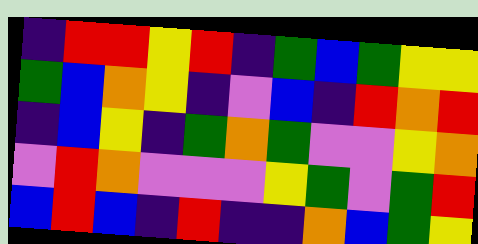[["indigo", "red", "red", "yellow", "red", "indigo", "green", "blue", "green", "yellow", "yellow"], ["green", "blue", "orange", "yellow", "indigo", "violet", "blue", "indigo", "red", "orange", "red"], ["indigo", "blue", "yellow", "indigo", "green", "orange", "green", "violet", "violet", "yellow", "orange"], ["violet", "red", "orange", "violet", "violet", "violet", "yellow", "green", "violet", "green", "red"], ["blue", "red", "blue", "indigo", "red", "indigo", "indigo", "orange", "blue", "green", "yellow"]]